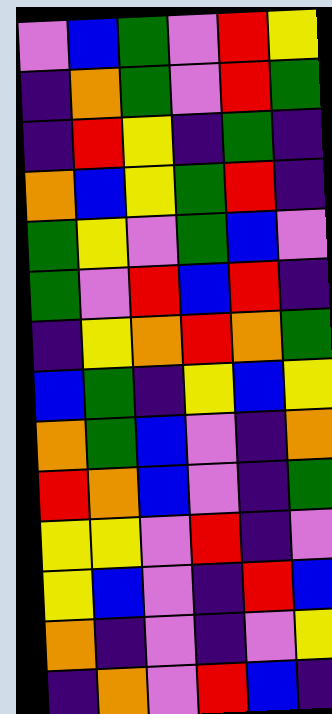[["violet", "blue", "green", "violet", "red", "yellow"], ["indigo", "orange", "green", "violet", "red", "green"], ["indigo", "red", "yellow", "indigo", "green", "indigo"], ["orange", "blue", "yellow", "green", "red", "indigo"], ["green", "yellow", "violet", "green", "blue", "violet"], ["green", "violet", "red", "blue", "red", "indigo"], ["indigo", "yellow", "orange", "red", "orange", "green"], ["blue", "green", "indigo", "yellow", "blue", "yellow"], ["orange", "green", "blue", "violet", "indigo", "orange"], ["red", "orange", "blue", "violet", "indigo", "green"], ["yellow", "yellow", "violet", "red", "indigo", "violet"], ["yellow", "blue", "violet", "indigo", "red", "blue"], ["orange", "indigo", "violet", "indigo", "violet", "yellow"], ["indigo", "orange", "violet", "red", "blue", "indigo"]]